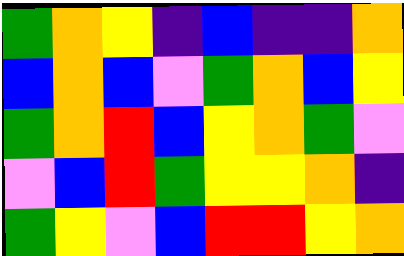[["green", "orange", "yellow", "indigo", "blue", "indigo", "indigo", "orange"], ["blue", "orange", "blue", "violet", "green", "orange", "blue", "yellow"], ["green", "orange", "red", "blue", "yellow", "orange", "green", "violet"], ["violet", "blue", "red", "green", "yellow", "yellow", "orange", "indigo"], ["green", "yellow", "violet", "blue", "red", "red", "yellow", "orange"]]